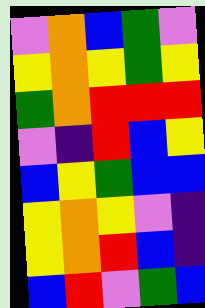[["violet", "orange", "blue", "green", "violet"], ["yellow", "orange", "yellow", "green", "yellow"], ["green", "orange", "red", "red", "red"], ["violet", "indigo", "red", "blue", "yellow"], ["blue", "yellow", "green", "blue", "blue"], ["yellow", "orange", "yellow", "violet", "indigo"], ["yellow", "orange", "red", "blue", "indigo"], ["blue", "red", "violet", "green", "blue"]]